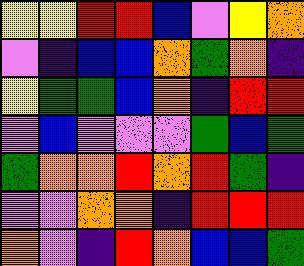[["yellow", "yellow", "red", "red", "blue", "violet", "yellow", "orange"], ["violet", "indigo", "blue", "blue", "orange", "green", "orange", "indigo"], ["yellow", "green", "green", "blue", "orange", "indigo", "red", "red"], ["violet", "blue", "violet", "violet", "violet", "green", "blue", "green"], ["green", "orange", "orange", "red", "orange", "red", "green", "indigo"], ["violet", "violet", "orange", "orange", "indigo", "red", "red", "red"], ["orange", "violet", "indigo", "red", "orange", "blue", "blue", "green"]]